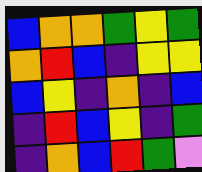[["blue", "orange", "orange", "green", "yellow", "green"], ["orange", "red", "blue", "indigo", "yellow", "yellow"], ["blue", "yellow", "indigo", "orange", "indigo", "blue"], ["indigo", "red", "blue", "yellow", "indigo", "green"], ["indigo", "orange", "blue", "red", "green", "violet"]]